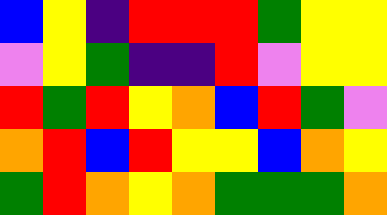[["blue", "yellow", "indigo", "red", "red", "red", "green", "yellow", "yellow"], ["violet", "yellow", "green", "indigo", "indigo", "red", "violet", "yellow", "yellow"], ["red", "green", "red", "yellow", "orange", "blue", "red", "green", "violet"], ["orange", "red", "blue", "red", "yellow", "yellow", "blue", "orange", "yellow"], ["green", "red", "orange", "yellow", "orange", "green", "green", "green", "orange"]]